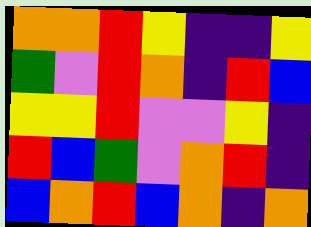[["orange", "orange", "red", "yellow", "indigo", "indigo", "yellow"], ["green", "violet", "red", "orange", "indigo", "red", "blue"], ["yellow", "yellow", "red", "violet", "violet", "yellow", "indigo"], ["red", "blue", "green", "violet", "orange", "red", "indigo"], ["blue", "orange", "red", "blue", "orange", "indigo", "orange"]]